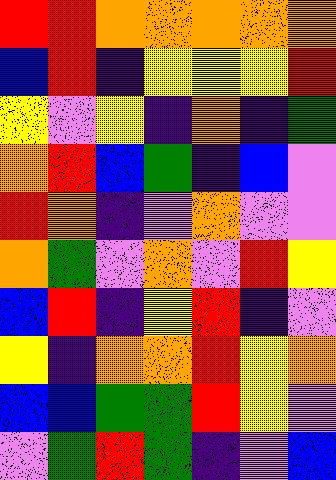[["red", "red", "orange", "orange", "orange", "orange", "orange"], ["blue", "red", "indigo", "yellow", "yellow", "yellow", "red"], ["yellow", "violet", "yellow", "indigo", "orange", "indigo", "green"], ["orange", "red", "blue", "green", "indigo", "blue", "violet"], ["red", "orange", "indigo", "violet", "orange", "violet", "violet"], ["orange", "green", "violet", "orange", "violet", "red", "yellow"], ["blue", "red", "indigo", "yellow", "red", "indigo", "violet"], ["yellow", "indigo", "orange", "orange", "red", "yellow", "orange"], ["blue", "blue", "green", "green", "red", "yellow", "violet"], ["violet", "green", "red", "green", "indigo", "violet", "blue"]]